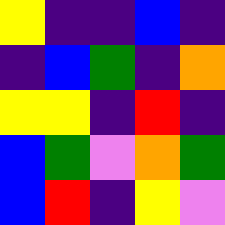[["yellow", "indigo", "indigo", "blue", "indigo"], ["indigo", "blue", "green", "indigo", "orange"], ["yellow", "yellow", "indigo", "red", "indigo"], ["blue", "green", "violet", "orange", "green"], ["blue", "red", "indigo", "yellow", "violet"]]